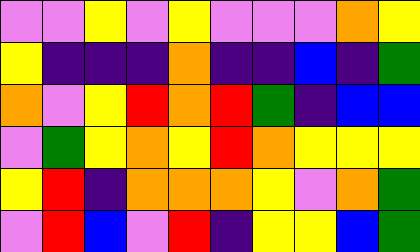[["violet", "violet", "yellow", "violet", "yellow", "violet", "violet", "violet", "orange", "yellow"], ["yellow", "indigo", "indigo", "indigo", "orange", "indigo", "indigo", "blue", "indigo", "green"], ["orange", "violet", "yellow", "red", "orange", "red", "green", "indigo", "blue", "blue"], ["violet", "green", "yellow", "orange", "yellow", "red", "orange", "yellow", "yellow", "yellow"], ["yellow", "red", "indigo", "orange", "orange", "orange", "yellow", "violet", "orange", "green"], ["violet", "red", "blue", "violet", "red", "indigo", "yellow", "yellow", "blue", "green"]]